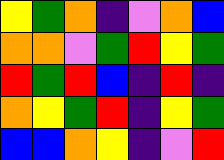[["yellow", "green", "orange", "indigo", "violet", "orange", "blue"], ["orange", "orange", "violet", "green", "red", "yellow", "green"], ["red", "green", "red", "blue", "indigo", "red", "indigo"], ["orange", "yellow", "green", "red", "indigo", "yellow", "green"], ["blue", "blue", "orange", "yellow", "indigo", "violet", "red"]]